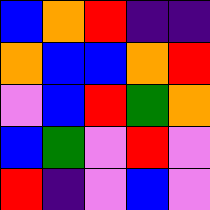[["blue", "orange", "red", "indigo", "indigo"], ["orange", "blue", "blue", "orange", "red"], ["violet", "blue", "red", "green", "orange"], ["blue", "green", "violet", "red", "violet"], ["red", "indigo", "violet", "blue", "violet"]]